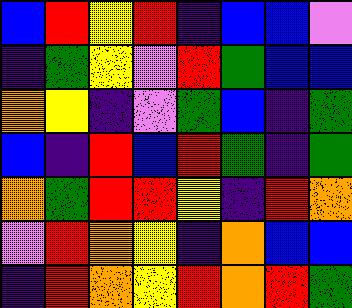[["blue", "red", "yellow", "red", "indigo", "blue", "blue", "violet"], ["indigo", "green", "yellow", "violet", "red", "green", "blue", "blue"], ["orange", "yellow", "indigo", "violet", "green", "blue", "indigo", "green"], ["blue", "indigo", "red", "blue", "red", "green", "indigo", "green"], ["orange", "green", "red", "red", "yellow", "indigo", "red", "orange"], ["violet", "red", "orange", "yellow", "indigo", "orange", "blue", "blue"], ["indigo", "red", "orange", "yellow", "red", "orange", "red", "green"]]